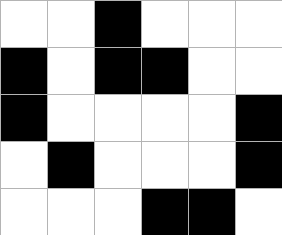[["white", "white", "black", "white", "white", "white"], ["black", "white", "black", "black", "white", "white"], ["black", "white", "white", "white", "white", "black"], ["white", "black", "white", "white", "white", "black"], ["white", "white", "white", "black", "black", "white"]]